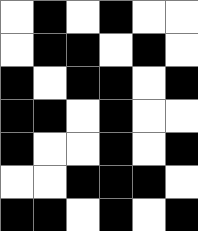[["white", "black", "white", "black", "white", "white"], ["white", "black", "black", "white", "black", "white"], ["black", "white", "black", "black", "white", "black"], ["black", "black", "white", "black", "white", "white"], ["black", "white", "white", "black", "white", "black"], ["white", "white", "black", "black", "black", "white"], ["black", "black", "white", "black", "white", "black"]]